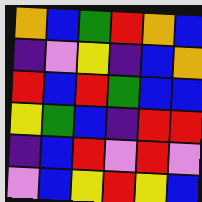[["orange", "blue", "green", "red", "orange", "blue"], ["indigo", "violet", "yellow", "indigo", "blue", "orange"], ["red", "blue", "red", "green", "blue", "blue"], ["yellow", "green", "blue", "indigo", "red", "red"], ["indigo", "blue", "red", "violet", "red", "violet"], ["violet", "blue", "yellow", "red", "yellow", "blue"]]